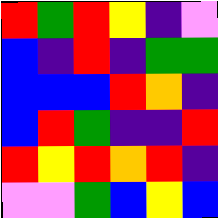[["red", "green", "red", "yellow", "indigo", "violet"], ["blue", "indigo", "red", "indigo", "green", "green"], ["blue", "blue", "blue", "red", "orange", "indigo"], ["blue", "red", "green", "indigo", "indigo", "red"], ["red", "yellow", "red", "orange", "red", "indigo"], ["violet", "violet", "green", "blue", "yellow", "blue"]]